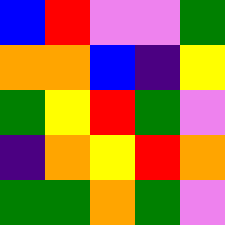[["blue", "red", "violet", "violet", "green"], ["orange", "orange", "blue", "indigo", "yellow"], ["green", "yellow", "red", "green", "violet"], ["indigo", "orange", "yellow", "red", "orange"], ["green", "green", "orange", "green", "violet"]]